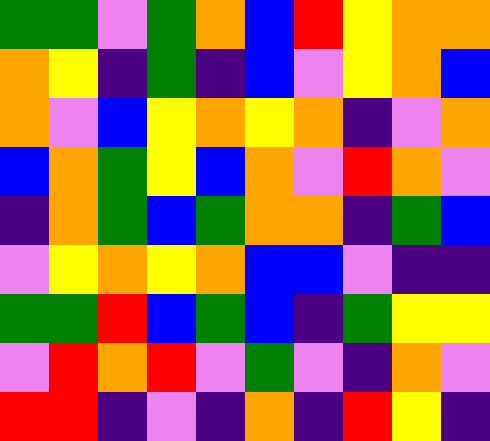[["green", "green", "violet", "green", "orange", "blue", "red", "yellow", "orange", "orange"], ["orange", "yellow", "indigo", "green", "indigo", "blue", "violet", "yellow", "orange", "blue"], ["orange", "violet", "blue", "yellow", "orange", "yellow", "orange", "indigo", "violet", "orange"], ["blue", "orange", "green", "yellow", "blue", "orange", "violet", "red", "orange", "violet"], ["indigo", "orange", "green", "blue", "green", "orange", "orange", "indigo", "green", "blue"], ["violet", "yellow", "orange", "yellow", "orange", "blue", "blue", "violet", "indigo", "indigo"], ["green", "green", "red", "blue", "green", "blue", "indigo", "green", "yellow", "yellow"], ["violet", "red", "orange", "red", "violet", "green", "violet", "indigo", "orange", "violet"], ["red", "red", "indigo", "violet", "indigo", "orange", "indigo", "red", "yellow", "indigo"]]